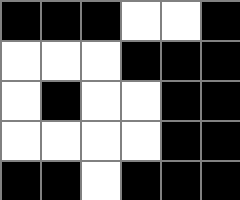[["black", "black", "black", "white", "white", "black"], ["white", "white", "white", "black", "black", "black"], ["white", "black", "white", "white", "black", "black"], ["white", "white", "white", "white", "black", "black"], ["black", "black", "white", "black", "black", "black"]]